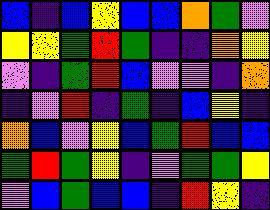[["blue", "indigo", "blue", "yellow", "blue", "blue", "orange", "green", "violet"], ["yellow", "yellow", "green", "red", "green", "indigo", "indigo", "orange", "yellow"], ["violet", "indigo", "green", "red", "blue", "violet", "violet", "indigo", "orange"], ["indigo", "violet", "red", "indigo", "green", "indigo", "blue", "yellow", "indigo"], ["orange", "blue", "violet", "yellow", "blue", "green", "red", "blue", "blue"], ["green", "red", "green", "yellow", "indigo", "violet", "green", "green", "yellow"], ["violet", "blue", "green", "blue", "blue", "indigo", "red", "yellow", "indigo"]]